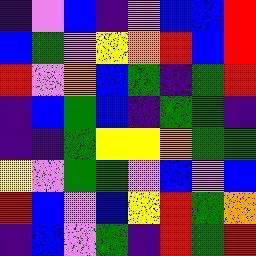[["indigo", "violet", "blue", "indigo", "violet", "blue", "blue", "red"], ["blue", "green", "violet", "yellow", "orange", "red", "blue", "red"], ["red", "violet", "orange", "blue", "green", "indigo", "green", "red"], ["indigo", "blue", "green", "blue", "indigo", "green", "green", "indigo"], ["indigo", "indigo", "green", "yellow", "yellow", "orange", "green", "green"], ["yellow", "violet", "green", "green", "violet", "blue", "violet", "blue"], ["red", "blue", "violet", "blue", "yellow", "red", "green", "orange"], ["indigo", "blue", "violet", "green", "indigo", "red", "green", "red"]]